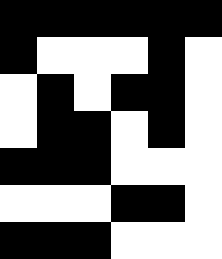[["black", "black", "black", "black", "black", "black"], ["black", "white", "white", "white", "black", "white"], ["white", "black", "white", "black", "black", "white"], ["white", "black", "black", "white", "black", "white"], ["black", "black", "black", "white", "white", "white"], ["white", "white", "white", "black", "black", "white"], ["black", "black", "black", "white", "white", "white"]]